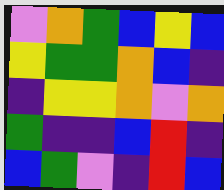[["violet", "orange", "green", "blue", "yellow", "blue"], ["yellow", "green", "green", "orange", "blue", "indigo"], ["indigo", "yellow", "yellow", "orange", "violet", "orange"], ["green", "indigo", "indigo", "blue", "red", "indigo"], ["blue", "green", "violet", "indigo", "red", "blue"]]